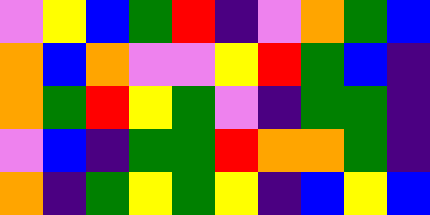[["violet", "yellow", "blue", "green", "red", "indigo", "violet", "orange", "green", "blue"], ["orange", "blue", "orange", "violet", "violet", "yellow", "red", "green", "blue", "indigo"], ["orange", "green", "red", "yellow", "green", "violet", "indigo", "green", "green", "indigo"], ["violet", "blue", "indigo", "green", "green", "red", "orange", "orange", "green", "indigo"], ["orange", "indigo", "green", "yellow", "green", "yellow", "indigo", "blue", "yellow", "blue"]]